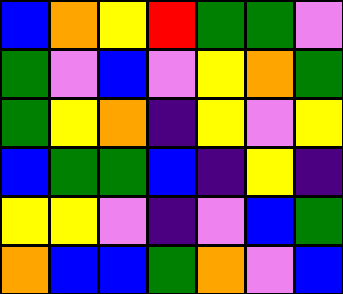[["blue", "orange", "yellow", "red", "green", "green", "violet"], ["green", "violet", "blue", "violet", "yellow", "orange", "green"], ["green", "yellow", "orange", "indigo", "yellow", "violet", "yellow"], ["blue", "green", "green", "blue", "indigo", "yellow", "indigo"], ["yellow", "yellow", "violet", "indigo", "violet", "blue", "green"], ["orange", "blue", "blue", "green", "orange", "violet", "blue"]]